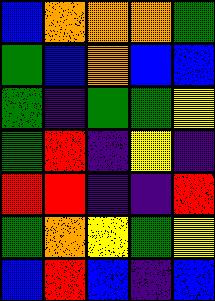[["blue", "orange", "orange", "orange", "green"], ["green", "blue", "orange", "blue", "blue"], ["green", "indigo", "green", "green", "yellow"], ["green", "red", "indigo", "yellow", "indigo"], ["red", "red", "indigo", "indigo", "red"], ["green", "orange", "yellow", "green", "yellow"], ["blue", "red", "blue", "indigo", "blue"]]